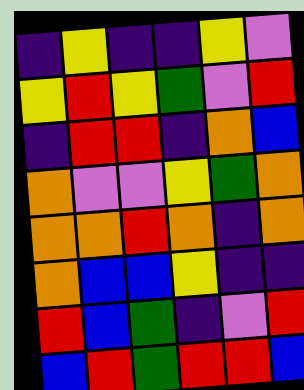[["indigo", "yellow", "indigo", "indigo", "yellow", "violet"], ["yellow", "red", "yellow", "green", "violet", "red"], ["indigo", "red", "red", "indigo", "orange", "blue"], ["orange", "violet", "violet", "yellow", "green", "orange"], ["orange", "orange", "red", "orange", "indigo", "orange"], ["orange", "blue", "blue", "yellow", "indigo", "indigo"], ["red", "blue", "green", "indigo", "violet", "red"], ["blue", "red", "green", "red", "red", "blue"]]